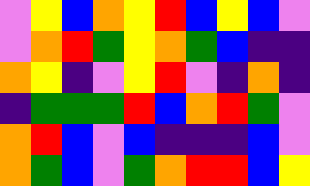[["violet", "yellow", "blue", "orange", "yellow", "red", "blue", "yellow", "blue", "violet"], ["violet", "orange", "red", "green", "yellow", "orange", "green", "blue", "indigo", "indigo"], ["orange", "yellow", "indigo", "violet", "yellow", "red", "violet", "indigo", "orange", "indigo"], ["indigo", "green", "green", "green", "red", "blue", "orange", "red", "green", "violet"], ["orange", "red", "blue", "violet", "blue", "indigo", "indigo", "indigo", "blue", "violet"], ["orange", "green", "blue", "violet", "green", "orange", "red", "red", "blue", "yellow"]]